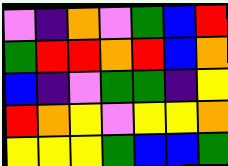[["violet", "indigo", "orange", "violet", "green", "blue", "red"], ["green", "red", "red", "orange", "red", "blue", "orange"], ["blue", "indigo", "violet", "green", "green", "indigo", "yellow"], ["red", "orange", "yellow", "violet", "yellow", "yellow", "orange"], ["yellow", "yellow", "yellow", "green", "blue", "blue", "green"]]